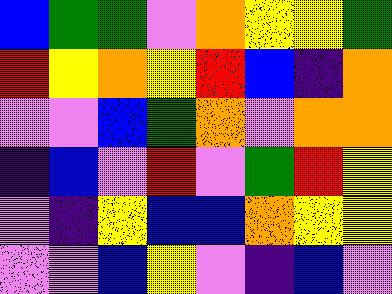[["blue", "green", "green", "violet", "orange", "yellow", "yellow", "green"], ["red", "yellow", "orange", "yellow", "red", "blue", "indigo", "orange"], ["violet", "violet", "blue", "green", "orange", "violet", "orange", "orange"], ["indigo", "blue", "violet", "red", "violet", "green", "red", "yellow"], ["violet", "indigo", "yellow", "blue", "blue", "orange", "yellow", "yellow"], ["violet", "violet", "blue", "yellow", "violet", "indigo", "blue", "violet"]]